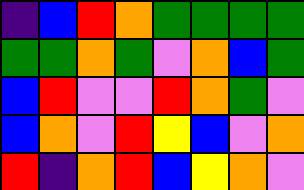[["indigo", "blue", "red", "orange", "green", "green", "green", "green"], ["green", "green", "orange", "green", "violet", "orange", "blue", "green"], ["blue", "red", "violet", "violet", "red", "orange", "green", "violet"], ["blue", "orange", "violet", "red", "yellow", "blue", "violet", "orange"], ["red", "indigo", "orange", "red", "blue", "yellow", "orange", "violet"]]